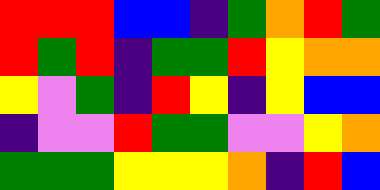[["red", "red", "red", "blue", "blue", "indigo", "green", "orange", "red", "green"], ["red", "green", "red", "indigo", "green", "green", "red", "yellow", "orange", "orange"], ["yellow", "violet", "green", "indigo", "red", "yellow", "indigo", "yellow", "blue", "blue"], ["indigo", "violet", "violet", "red", "green", "green", "violet", "violet", "yellow", "orange"], ["green", "green", "green", "yellow", "yellow", "yellow", "orange", "indigo", "red", "blue"]]